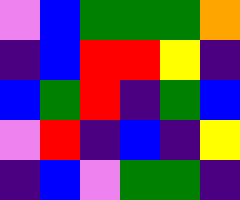[["violet", "blue", "green", "green", "green", "orange"], ["indigo", "blue", "red", "red", "yellow", "indigo"], ["blue", "green", "red", "indigo", "green", "blue"], ["violet", "red", "indigo", "blue", "indigo", "yellow"], ["indigo", "blue", "violet", "green", "green", "indigo"]]